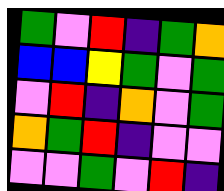[["green", "violet", "red", "indigo", "green", "orange"], ["blue", "blue", "yellow", "green", "violet", "green"], ["violet", "red", "indigo", "orange", "violet", "green"], ["orange", "green", "red", "indigo", "violet", "violet"], ["violet", "violet", "green", "violet", "red", "indigo"]]